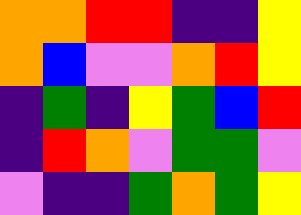[["orange", "orange", "red", "red", "indigo", "indigo", "yellow"], ["orange", "blue", "violet", "violet", "orange", "red", "yellow"], ["indigo", "green", "indigo", "yellow", "green", "blue", "red"], ["indigo", "red", "orange", "violet", "green", "green", "violet"], ["violet", "indigo", "indigo", "green", "orange", "green", "yellow"]]